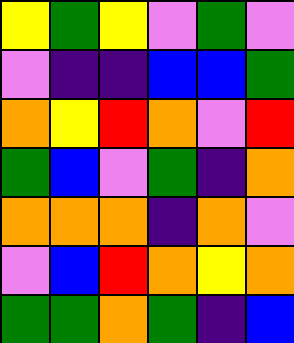[["yellow", "green", "yellow", "violet", "green", "violet"], ["violet", "indigo", "indigo", "blue", "blue", "green"], ["orange", "yellow", "red", "orange", "violet", "red"], ["green", "blue", "violet", "green", "indigo", "orange"], ["orange", "orange", "orange", "indigo", "orange", "violet"], ["violet", "blue", "red", "orange", "yellow", "orange"], ["green", "green", "orange", "green", "indigo", "blue"]]